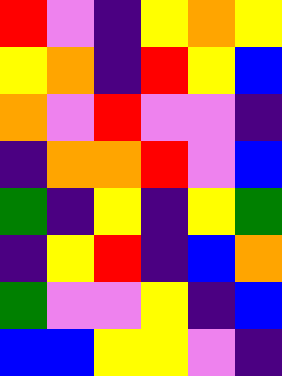[["red", "violet", "indigo", "yellow", "orange", "yellow"], ["yellow", "orange", "indigo", "red", "yellow", "blue"], ["orange", "violet", "red", "violet", "violet", "indigo"], ["indigo", "orange", "orange", "red", "violet", "blue"], ["green", "indigo", "yellow", "indigo", "yellow", "green"], ["indigo", "yellow", "red", "indigo", "blue", "orange"], ["green", "violet", "violet", "yellow", "indigo", "blue"], ["blue", "blue", "yellow", "yellow", "violet", "indigo"]]